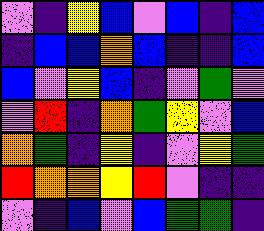[["violet", "indigo", "yellow", "blue", "violet", "blue", "indigo", "blue"], ["indigo", "blue", "blue", "orange", "blue", "indigo", "indigo", "blue"], ["blue", "violet", "yellow", "blue", "indigo", "violet", "green", "violet"], ["violet", "red", "indigo", "orange", "green", "yellow", "violet", "blue"], ["orange", "green", "indigo", "yellow", "indigo", "violet", "yellow", "green"], ["red", "orange", "orange", "yellow", "red", "violet", "indigo", "indigo"], ["violet", "indigo", "blue", "violet", "blue", "green", "green", "indigo"]]